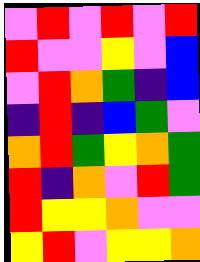[["violet", "red", "violet", "red", "violet", "red"], ["red", "violet", "violet", "yellow", "violet", "blue"], ["violet", "red", "orange", "green", "indigo", "blue"], ["indigo", "red", "indigo", "blue", "green", "violet"], ["orange", "red", "green", "yellow", "orange", "green"], ["red", "indigo", "orange", "violet", "red", "green"], ["red", "yellow", "yellow", "orange", "violet", "violet"], ["yellow", "red", "violet", "yellow", "yellow", "orange"]]